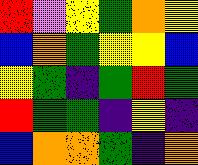[["red", "violet", "yellow", "green", "orange", "yellow"], ["blue", "orange", "green", "yellow", "yellow", "blue"], ["yellow", "green", "indigo", "green", "red", "green"], ["red", "green", "green", "indigo", "yellow", "indigo"], ["blue", "orange", "orange", "green", "indigo", "orange"]]